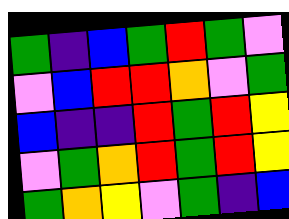[["green", "indigo", "blue", "green", "red", "green", "violet"], ["violet", "blue", "red", "red", "orange", "violet", "green"], ["blue", "indigo", "indigo", "red", "green", "red", "yellow"], ["violet", "green", "orange", "red", "green", "red", "yellow"], ["green", "orange", "yellow", "violet", "green", "indigo", "blue"]]